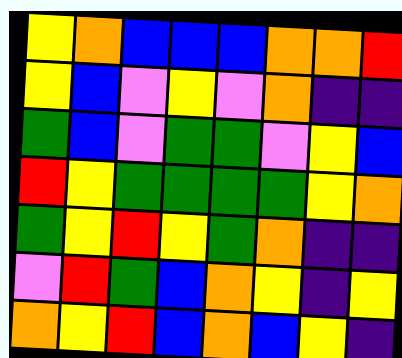[["yellow", "orange", "blue", "blue", "blue", "orange", "orange", "red"], ["yellow", "blue", "violet", "yellow", "violet", "orange", "indigo", "indigo"], ["green", "blue", "violet", "green", "green", "violet", "yellow", "blue"], ["red", "yellow", "green", "green", "green", "green", "yellow", "orange"], ["green", "yellow", "red", "yellow", "green", "orange", "indigo", "indigo"], ["violet", "red", "green", "blue", "orange", "yellow", "indigo", "yellow"], ["orange", "yellow", "red", "blue", "orange", "blue", "yellow", "indigo"]]